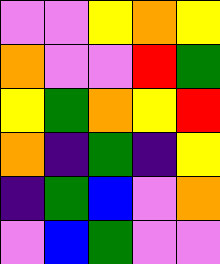[["violet", "violet", "yellow", "orange", "yellow"], ["orange", "violet", "violet", "red", "green"], ["yellow", "green", "orange", "yellow", "red"], ["orange", "indigo", "green", "indigo", "yellow"], ["indigo", "green", "blue", "violet", "orange"], ["violet", "blue", "green", "violet", "violet"]]